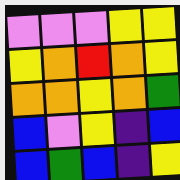[["violet", "violet", "violet", "yellow", "yellow"], ["yellow", "orange", "red", "orange", "yellow"], ["orange", "orange", "yellow", "orange", "green"], ["blue", "violet", "yellow", "indigo", "blue"], ["blue", "green", "blue", "indigo", "yellow"]]